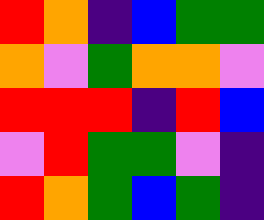[["red", "orange", "indigo", "blue", "green", "green"], ["orange", "violet", "green", "orange", "orange", "violet"], ["red", "red", "red", "indigo", "red", "blue"], ["violet", "red", "green", "green", "violet", "indigo"], ["red", "orange", "green", "blue", "green", "indigo"]]